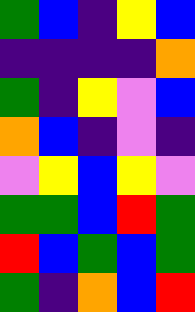[["green", "blue", "indigo", "yellow", "blue"], ["indigo", "indigo", "indigo", "indigo", "orange"], ["green", "indigo", "yellow", "violet", "blue"], ["orange", "blue", "indigo", "violet", "indigo"], ["violet", "yellow", "blue", "yellow", "violet"], ["green", "green", "blue", "red", "green"], ["red", "blue", "green", "blue", "green"], ["green", "indigo", "orange", "blue", "red"]]